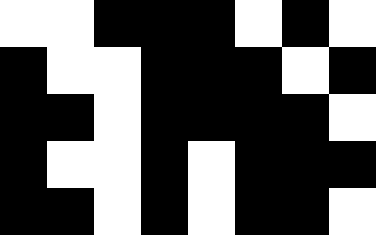[["white", "white", "black", "black", "black", "white", "black", "white"], ["black", "white", "white", "black", "black", "black", "white", "black"], ["black", "black", "white", "black", "black", "black", "black", "white"], ["black", "white", "white", "black", "white", "black", "black", "black"], ["black", "black", "white", "black", "white", "black", "black", "white"]]